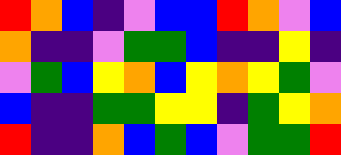[["red", "orange", "blue", "indigo", "violet", "blue", "blue", "red", "orange", "violet", "blue"], ["orange", "indigo", "indigo", "violet", "green", "green", "blue", "indigo", "indigo", "yellow", "indigo"], ["violet", "green", "blue", "yellow", "orange", "blue", "yellow", "orange", "yellow", "green", "violet"], ["blue", "indigo", "indigo", "green", "green", "yellow", "yellow", "indigo", "green", "yellow", "orange"], ["red", "indigo", "indigo", "orange", "blue", "green", "blue", "violet", "green", "green", "red"]]